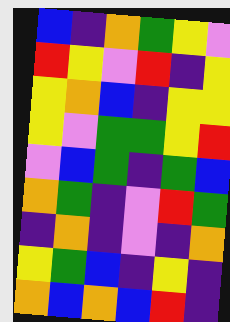[["blue", "indigo", "orange", "green", "yellow", "violet"], ["red", "yellow", "violet", "red", "indigo", "yellow"], ["yellow", "orange", "blue", "indigo", "yellow", "yellow"], ["yellow", "violet", "green", "green", "yellow", "red"], ["violet", "blue", "green", "indigo", "green", "blue"], ["orange", "green", "indigo", "violet", "red", "green"], ["indigo", "orange", "indigo", "violet", "indigo", "orange"], ["yellow", "green", "blue", "indigo", "yellow", "indigo"], ["orange", "blue", "orange", "blue", "red", "indigo"]]